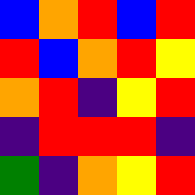[["blue", "orange", "red", "blue", "red"], ["red", "blue", "orange", "red", "yellow"], ["orange", "red", "indigo", "yellow", "red"], ["indigo", "red", "red", "red", "indigo"], ["green", "indigo", "orange", "yellow", "red"]]